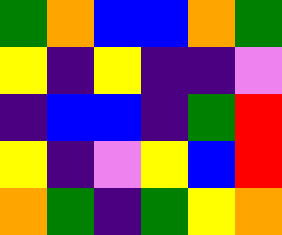[["green", "orange", "blue", "blue", "orange", "green"], ["yellow", "indigo", "yellow", "indigo", "indigo", "violet"], ["indigo", "blue", "blue", "indigo", "green", "red"], ["yellow", "indigo", "violet", "yellow", "blue", "red"], ["orange", "green", "indigo", "green", "yellow", "orange"]]